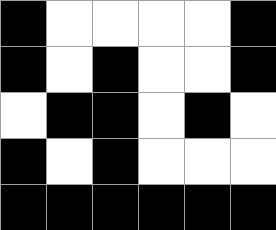[["black", "white", "white", "white", "white", "black"], ["black", "white", "black", "white", "white", "black"], ["white", "black", "black", "white", "black", "white"], ["black", "white", "black", "white", "white", "white"], ["black", "black", "black", "black", "black", "black"]]